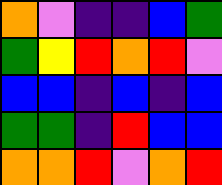[["orange", "violet", "indigo", "indigo", "blue", "green"], ["green", "yellow", "red", "orange", "red", "violet"], ["blue", "blue", "indigo", "blue", "indigo", "blue"], ["green", "green", "indigo", "red", "blue", "blue"], ["orange", "orange", "red", "violet", "orange", "red"]]